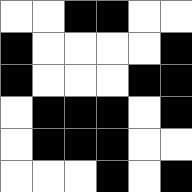[["white", "white", "black", "black", "white", "white"], ["black", "white", "white", "white", "white", "black"], ["black", "white", "white", "white", "black", "black"], ["white", "black", "black", "black", "white", "black"], ["white", "black", "black", "black", "white", "white"], ["white", "white", "white", "black", "white", "black"]]